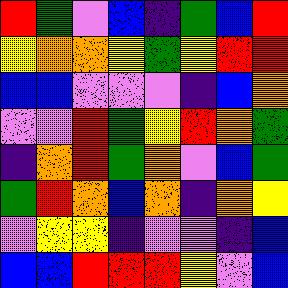[["red", "green", "violet", "blue", "indigo", "green", "blue", "red"], ["yellow", "orange", "orange", "yellow", "green", "yellow", "red", "red"], ["blue", "blue", "violet", "violet", "violet", "indigo", "blue", "orange"], ["violet", "violet", "red", "green", "yellow", "red", "orange", "green"], ["indigo", "orange", "red", "green", "orange", "violet", "blue", "green"], ["green", "red", "orange", "blue", "orange", "indigo", "orange", "yellow"], ["violet", "yellow", "yellow", "indigo", "violet", "violet", "indigo", "blue"], ["blue", "blue", "red", "red", "red", "yellow", "violet", "blue"]]